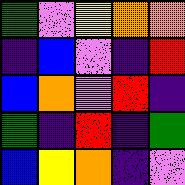[["green", "violet", "yellow", "orange", "orange"], ["indigo", "blue", "violet", "indigo", "red"], ["blue", "orange", "violet", "red", "indigo"], ["green", "indigo", "red", "indigo", "green"], ["blue", "yellow", "orange", "indigo", "violet"]]